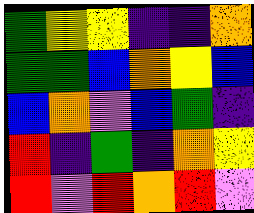[["green", "yellow", "yellow", "indigo", "indigo", "orange"], ["green", "green", "blue", "orange", "yellow", "blue"], ["blue", "orange", "violet", "blue", "green", "indigo"], ["red", "indigo", "green", "indigo", "orange", "yellow"], ["red", "violet", "red", "orange", "red", "violet"]]